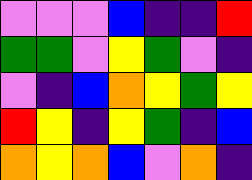[["violet", "violet", "violet", "blue", "indigo", "indigo", "red"], ["green", "green", "violet", "yellow", "green", "violet", "indigo"], ["violet", "indigo", "blue", "orange", "yellow", "green", "yellow"], ["red", "yellow", "indigo", "yellow", "green", "indigo", "blue"], ["orange", "yellow", "orange", "blue", "violet", "orange", "indigo"]]